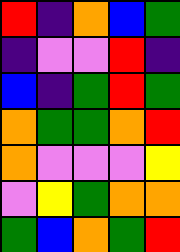[["red", "indigo", "orange", "blue", "green"], ["indigo", "violet", "violet", "red", "indigo"], ["blue", "indigo", "green", "red", "green"], ["orange", "green", "green", "orange", "red"], ["orange", "violet", "violet", "violet", "yellow"], ["violet", "yellow", "green", "orange", "orange"], ["green", "blue", "orange", "green", "red"]]